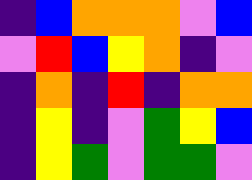[["indigo", "blue", "orange", "orange", "orange", "violet", "blue"], ["violet", "red", "blue", "yellow", "orange", "indigo", "violet"], ["indigo", "orange", "indigo", "red", "indigo", "orange", "orange"], ["indigo", "yellow", "indigo", "violet", "green", "yellow", "blue"], ["indigo", "yellow", "green", "violet", "green", "green", "violet"]]